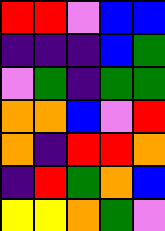[["red", "red", "violet", "blue", "blue"], ["indigo", "indigo", "indigo", "blue", "green"], ["violet", "green", "indigo", "green", "green"], ["orange", "orange", "blue", "violet", "red"], ["orange", "indigo", "red", "red", "orange"], ["indigo", "red", "green", "orange", "blue"], ["yellow", "yellow", "orange", "green", "violet"]]